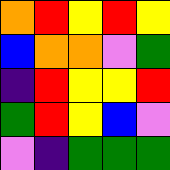[["orange", "red", "yellow", "red", "yellow"], ["blue", "orange", "orange", "violet", "green"], ["indigo", "red", "yellow", "yellow", "red"], ["green", "red", "yellow", "blue", "violet"], ["violet", "indigo", "green", "green", "green"]]